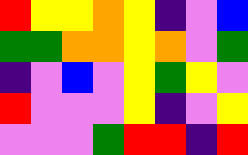[["red", "yellow", "yellow", "orange", "yellow", "indigo", "violet", "blue"], ["green", "green", "orange", "orange", "yellow", "orange", "violet", "green"], ["indigo", "violet", "blue", "violet", "yellow", "green", "yellow", "violet"], ["red", "violet", "violet", "violet", "yellow", "indigo", "violet", "yellow"], ["violet", "violet", "violet", "green", "red", "red", "indigo", "red"]]